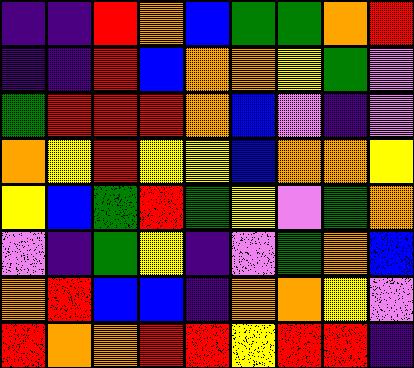[["indigo", "indigo", "red", "orange", "blue", "green", "green", "orange", "red"], ["indigo", "indigo", "red", "blue", "orange", "orange", "yellow", "green", "violet"], ["green", "red", "red", "red", "orange", "blue", "violet", "indigo", "violet"], ["orange", "yellow", "red", "yellow", "yellow", "blue", "orange", "orange", "yellow"], ["yellow", "blue", "green", "red", "green", "yellow", "violet", "green", "orange"], ["violet", "indigo", "green", "yellow", "indigo", "violet", "green", "orange", "blue"], ["orange", "red", "blue", "blue", "indigo", "orange", "orange", "yellow", "violet"], ["red", "orange", "orange", "red", "red", "yellow", "red", "red", "indigo"]]